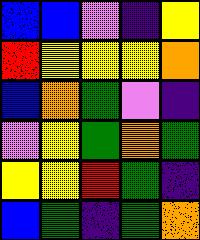[["blue", "blue", "violet", "indigo", "yellow"], ["red", "yellow", "yellow", "yellow", "orange"], ["blue", "orange", "green", "violet", "indigo"], ["violet", "yellow", "green", "orange", "green"], ["yellow", "yellow", "red", "green", "indigo"], ["blue", "green", "indigo", "green", "orange"]]